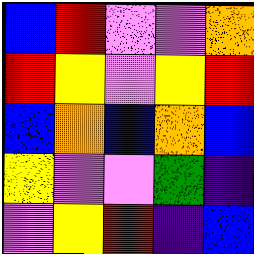[["blue", "red", "violet", "violet", "orange"], ["red", "yellow", "violet", "yellow", "red"], ["blue", "orange", "blue", "orange", "blue"], ["yellow", "violet", "violet", "green", "indigo"], ["violet", "yellow", "red", "indigo", "blue"]]